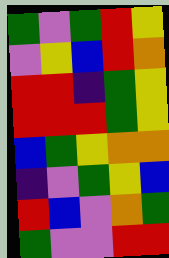[["green", "violet", "green", "red", "yellow"], ["violet", "yellow", "blue", "red", "orange"], ["red", "red", "indigo", "green", "yellow"], ["red", "red", "red", "green", "yellow"], ["blue", "green", "yellow", "orange", "orange"], ["indigo", "violet", "green", "yellow", "blue"], ["red", "blue", "violet", "orange", "green"], ["green", "violet", "violet", "red", "red"]]